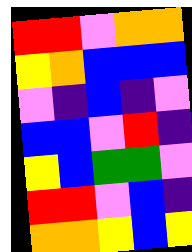[["red", "red", "violet", "orange", "orange"], ["yellow", "orange", "blue", "blue", "blue"], ["violet", "indigo", "blue", "indigo", "violet"], ["blue", "blue", "violet", "red", "indigo"], ["yellow", "blue", "green", "green", "violet"], ["red", "red", "violet", "blue", "indigo"], ["orange", "orange", "yellow", "blue", "yellow"]]